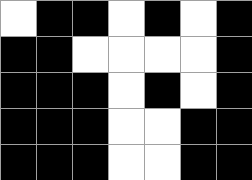[["white", "black", "black", "white", "black", "white", "black"], ["black", "black", "white", "white", "white", "white", "black"], ["black", "black", "black", "white", "black", "white", "black"], ["black", "black", "black", "white", "white", "black", "black"], ["black", "black", "black", "white", "white", "black", "black"]]